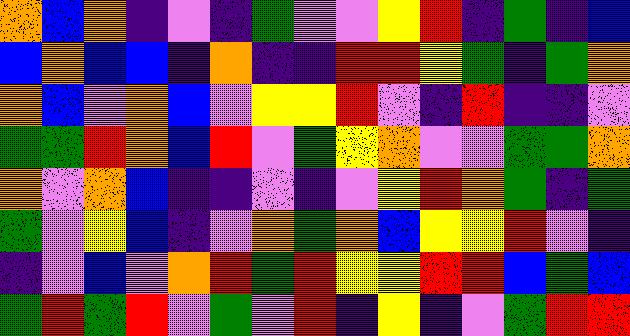[["orange", "blue", "orange", "indigo", "violet", "indigo", "green", "violet", "violet", "yellow", "red", "indigo", "green", "indigo", "blue"], ["blue", "orange", "blue", "blue", "indigo", "orange", "indigo", "indigo", "red", "red", "yellow", "green", "indigo", "green", "orange"], ["orange", "blue", "violet", "orange", "blue", "violet", "yellow", "yellow", "red", "violet", "indigo", "red", "indigo", "indigo", "violet"], ["green", "green", "red", "orange", "blue", "red", "violet", "green", "yellow", "orange", "violet", "violet", "green", "green", "orange"], ["orange", "violet", "orange", "blue", "indigo", "indigo", "violet", "indigo", "violet", "yellow", "red", "orange", "green", "indigo", "green"], ["green", "violet", "yellow", "blue", "indigo", "violet", "orange", "green", "orange", "blue", "yellow", "yellow", "red", "violet", "indigo"], ["indigo", "violet", "blue", "violet", "orange", "red", "green", "red", "yellow", "yellow", "red", "red", "blue", "green", "blue"], ["green", "red", "green", "red", "violet", "green", "violet", "red", "indigo", "yellow", "indigo", "violet", "green", "red", "red"]]